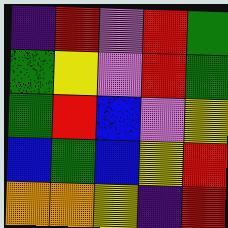[["indigo", "red", "violet", "red", "green"], ["green", "yellow", "violet", "red", "green"], ["green", "red", "blue", "violet", "yellow"], ["blue", "green", "blue", "yellow", "red"], ["orange", "orange", "yellow", "indigo", "red"]]